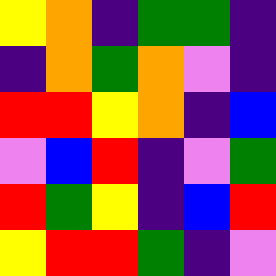[["yellow", "orange", "indigo", "green", "green", "indigo"], ["indigo", "orange", "green", "orange", "violet", "indigo"], ["red", "red", "yellow", "orange", "indigo", "blue"], ["violet", "blue", "red", "indigo", "violet", "green"], ["red", "green", "yellow", "indigo", "blue", "red"], ["yellow", "red", "red", "green", "indigo", "violet"]]